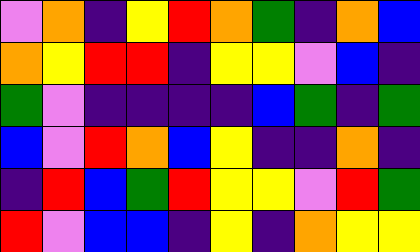[["violet", "orange", "indigo", "yellow", "red", "orange", "green", "indigo", "orange", "blue"], ["orange", "yellow", "red", "red", "indigo", "yellow", "yellow", "violet", "blue", "indigo"], ["green", "violet", "indigo", "indigo", "indigo", "indigo", "blue", "green", "indigo", "green"], ["blue", "violet", "red", "orange", "blue", "yellow", "indigo", "indigo", "orange", "indigo"], ["indigo", "red", "blue", "green", "red", "yellow", "yellow", "violet", "red", "green"], ["red", "violet", "blue", "blue", "indigo", "yellow", "indigo", "orange", "yellow", "yellow"]]